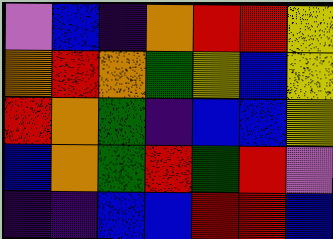[["violet", "blue", "indigo", "orange", "red", "red", "yellow"], ["orange", "red", "orange", "green", "yellow", "blue", "yellow"], ["red", "orange", "green", "indigo", "blue", "blue", "yellow"], ["blue", "orange", "green", "red", "green", "red", "violet"], ["indigo", "indigo", "blue", "blue", "red", "red", "blue"]]